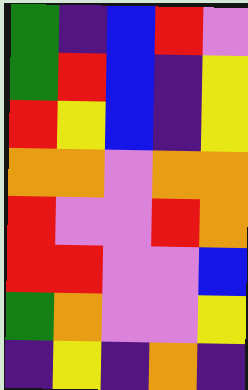[["green", "indigo", "blue", "red", "violet"], ["green", "red", "blue", "indigo", "yellow"], ["red", "yellow", "blue", "indigo", "yellow"], ["orange", "orange", "violet", "orange", "orange"], ["red", "violet", "violet", "red", "orange"], ["red", "red", "violet", "violet", "blue"], ["green", "orange", "violet", "violet", "yellow"], ["indigo", "yellow", "indigo", "orange", "indigo"]]